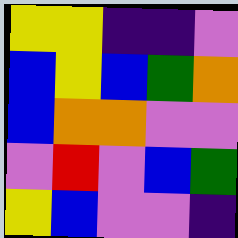[["yellow", "yellow", "indigo", "indigo", "violet"], ["blue", "yellow", "blue", "green", "orange"], ["blue", "orange", "orange", "violet", "violet"], ["violet", "red", "violet", "blue", "green"], ["yellow", "blue", "violet", "violet", "indigo"]]